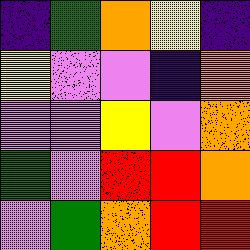[["indigo", "green", "orange", "yellow", "indigo"], ["yellow", "violet", "violet", "indigo", "orange"], ["violet", "violet", "yellow", "violet", "orange"], ["green", "violet", "red", "red", "orange"], ["violet", "green", "orange", "red", "red"]]